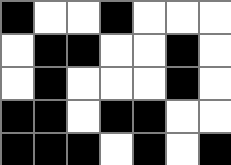[["black", "white", "white", "black", "white", "white", "white"], ["white", "black", "black", "white", "white", "black", "white"], ["white", "black", "white", "white", "white", "black", "white"], ["black", "black", "white", "black", "black", "white", "white"], ["black", "black", "black", "white", "black", "white", "black"]]